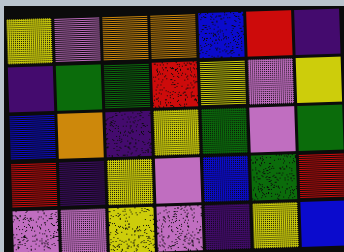[["yellow", "violet", "orange", "orange", "blue", "red", "indigo"], ["indigo", "green", "green", "red", "yellow", "violet", "yellow"], ["blue", "orange", "indigo", "yellow", "green", "violet", "green"], ["red", "indigo", "yellow", "violet", "blue", "green", "red"], ["violet", "violet", "yellow", "violet", "indigo", "yellow", "blue"]]